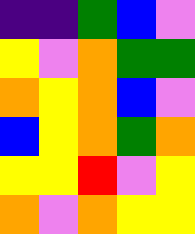[["indigo", "indigo", "green", "blue", "violet"], ["yellow", "violet", "orange", "green", "green"], ["orange", "yellow", "orange", "blue", "violet"], ["blue", "yellow", "orange", "green", "orange"], ["yellow", "yellow", "red", "violet", "yellow"], ["orange", "violet", "orange", "yellow", "yellow"]]